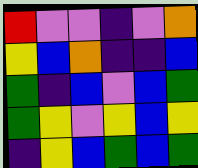[["red", "violet", "violet", "indigo", "violet", "orange"], ["yellow", "blue", "orange", "indigo", "indigo", "blue"], ["green", "indigo", "blue", "violet", "blue", "green"], ["green", "yellow", "violet", "yellow", "blue", "yellow"], ["indigo", "yellow", "blue", "green", "blue", "green"]]